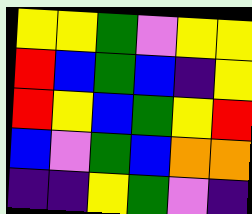[["yellow", "yellow", "green", "violet", "yellow", "yellow"], ["red", "blue", "green", "blue", "indigo", "yellow"], ["red", "yellow", "blue", "green", "yellow", "red"], ["blue", "violet", "green", "blue", "orange", "orange"], ["indigo", "indigo", "yellow", "green", "violet", "indigo"]]